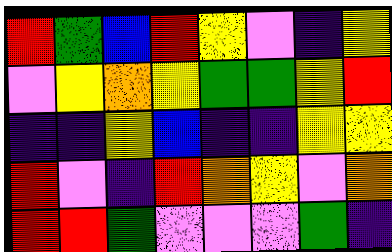[["red", "green", "blue", "red", "yellow", "violet", "indigo", "yellow"], ["violet", "yellow", "orange", "yellow", "green", "green", "yellow", "red"], ["indigo", "indigo", "yellow", "blue", "indigo", "indigo", "yellow", "yellow"], ["red", "violet", "indigo", "red", "orange", "yellow", "violet", "orange"], ["red", "red", "green", "violet", "violet", "violet", "green", "indigo"]]